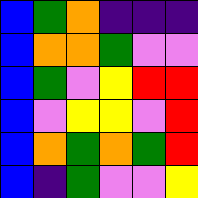[["blue", "green", "orange", "indigo", "indigo", "indigo"], ["blue", "orange", "orange", "green", "violet", "violet"], ["blue", "green", "violet", "yellow", "red", "red"], ["blue", "violet", "yellow", "yellow", "violet", "red"], ["blue", "orange", "green", "orange", "green", "red"], ["blue", "indigo", "green", "violet", "violet", "yellow"]]